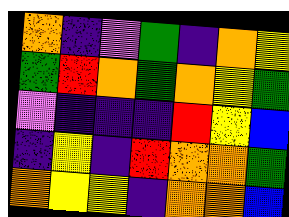[["orange", "indigo", "violet", "green", "indigo", "orange", "yellow"], ["green", "red", "orange", "green", "orange", "yellow", "green"], ["violet", "indigo", "indigo", "indigo", "red", "yellow", "blue"], ["indigo", "yellow", "indigo", "red", "orange", "orange", "green"], ["orange", "yellow", "yellow", "indigo", "orange", "orange", "blue"]]